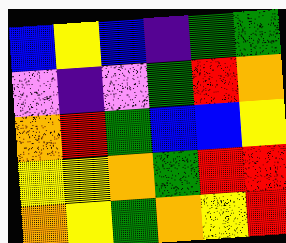[["blue", "yellow", "blue", "indigo", "green", "green"], ["violet", "indigo", "violet", "green", "red", "orange"], ["orange", "red", "green", "blue", "blue", "yellow"], ["yellow", "yellow", "orange", "green", "red", "red"], ["orange", "yellow", "green", "orange", "yellow", "red"]]